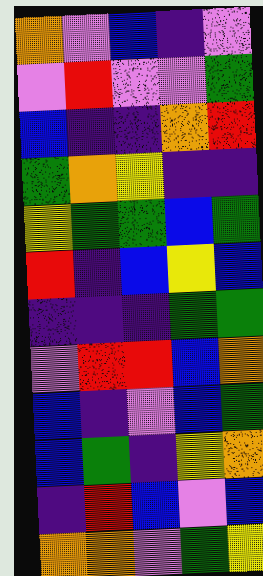[["orange", "violet", "blue", "indigo", "violet"], ["violet", "red", "violet", "violet", "green"], ["blue", "indigo", "indigo", "orange", "red"], ["green", "orange", "yellow", "indigo", "indigo"], ["yellow", "green", "green", "blue", "green"], ["red", "indigo", "blue", "yellow", "blue"], ["indigo", "indigo", "indigo", "green", "green"], ["violet", "red", "red", "blue", "orange"], ["blue", "indigo", "violet", "blue", "green"], ["blue", "green", "indigo", "yellow", "orange"], ["indigo", "red", "blue", "violet", "blue"], ["orange", "orange", "violet", "green", "yellow"]]